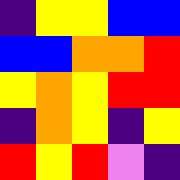[["indigo", "yellow", "yellow", "blue", "blue"], ["blue", "blue", "orange", "orange", "red"], ["yellow", "orange", "yellow", "red", "red"], ["indigo", "orange", "yellow", "indigo", "yellow"], ["red", "yellow", "red", "violet", "indigo"]]